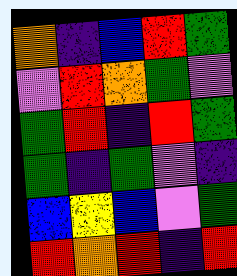[["orange", "indigo", "blue", "red", "green"], ["violet", "red", "orange", "green", "violet"], ["green", "red", "indigo", "red", "green"], ["green", "indigo", "green", "violet", "indigo"], ["blue", "yellow", "blue", "violet", "green"], ["red", "orange", "red", "indigo", "red"]]